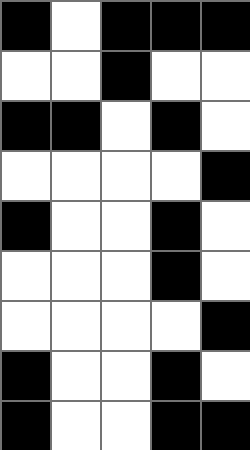[["black", "white", "black", "black", "black"], ["white", "white", "black", "white", "white"], ["black", "black", "white", "black", "white"], ["white", "white", "white", "white", "black"], ["black", "white", "white", "black", "white"], ["white", "white", "white", "black", "white"], ["white", "white", "white", "white", "black"], ["black", "white", "white", "black", "white"], ["black", "white", "white", "black", "black"]]